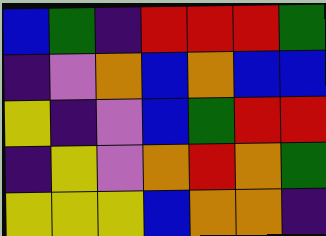[["blue", "green", "indigo", "red", "red", "red", "green"], ["indigo", "violet", "orange", "blue", "orange", "blue", "blue"], ["yellow", "indigo", "violet", "blue", "green", "red", "red"], ["indigo", "yellow", "violet", "orange", "red", "orange", "green"], ["yellow", "yellow", "yellow", "blue", "orange", "orange", "indigo"]]